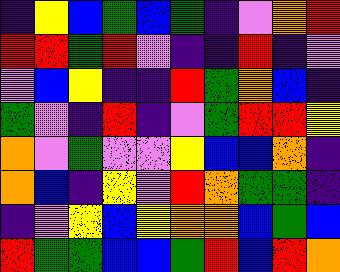[["indigo", "yellow", "blue", "green", "blue", "green", "indigo", "violet", "orange", "red"], ["red", "red", "green", "red", "violet", "indigo", "indigo", "red", "indigo", "violet"], ["violet", "blue", "yellow", "indigo", "indigo", "red", "green", "orange", "blue", "indigo"], ["green", "violet", "indigo", "red", "indigo", "violet", "green", "red", "red", "yellow"], ["orange", "violet", "green", "violet", "violet", "yellow", "blue", "blue", "orange", "indigo"], ["orange", "blue", "indigo", "yellow", "violet", "red", "orange", "green", "green", "indigo"], ["indigo", "violet", "yellow", "blue", "yellow", "orange", "orange", "blue", "green", "blue"], ["red", "green", "green", "blue", "blue", "green", "red", "blue", "red", "orange"]]